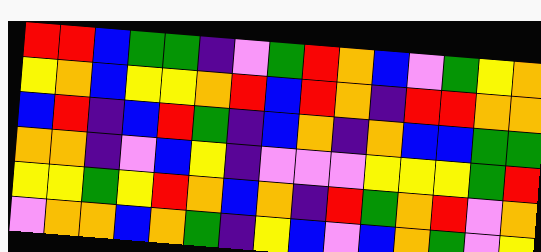[["red", "red", "blue", "green", "green", "indigo", "violet", "green", "red", "orange", "blue", "violet", "green", "yellow", "orange"], ["yellow", "orange", "blue", "yellow", "yellow", "orange", "red", "blue", "red", "orange", "indigo", "red", "red", "orange", "orange"], ["blue", "red", "indigo", "blue", "red", "green", "indigo", "blue", "orange", "indigo", "orange", "blue", "blue", "green", "green"], ["orange", "orange", "indigo", "violet", "blue", "yellow", "indigo", "violet", "violet", "violet", "yellow", "yellow", "yellow", "green", "red"], ["yellow", "yellow", "green", "yellow", "red", "orange", "blue", "orange", "indigo", "red", "green", "orange", "red", "violet", "orange"], ["violet", "orange", "orange", "blue", "orange", "green", "indigo", "yellow", "blue", "violet", "blue", "orange", "green", "violet", "yellow"]]